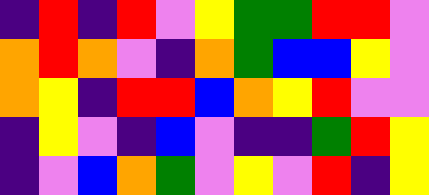[["indigo", "red", "indigo", "red", "violet", "yellow", "green", "green", "red", "red", "violet"], ["orange", "red", "orange", "violet", "indigo", "orange", "green", "blue", "blue", "yellow", "violet"], ["orange", "yellow", "indigo", "red", "red", "blue", "orange", "yellow", "red", "violet", "violet"], ["indigo", "yellow", "violet", "indigo", "blue", "violet", "indigo", "indigo", "green", "red", "yellow"], ["indigo", "violet", "blue", "orange", "green", "violet", "yellow", "violet", "red", "indigo", "yellow"]]